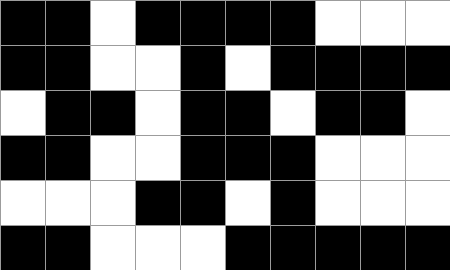[["black", "black", "white", "black", "black", "black", "black", "white", "white", "white"], ["black", "black", "white", "white", "black", "white", "black", "black", "black", "black"], ["white", "black", "black", "white", "black", "black", "white", "black", "black", "white"], ["black", "black", "white", "white", "black", "black", "black", "white", "white", "white"], ["white", "white", "white", "black", "black", "white", "black", "white", "white", "white"], ["black", "black", "white", "white", "white", "black", "black", "black", "black", "black"]]